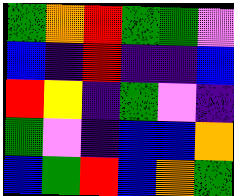[["green", "orange", "red", "green", "green", "violet"], ["blue", "indigo", "red", "indigo", "indigo", "blue"], ["red", "yellow", "indigo", "green", "violet", "indigo"], ["green", "violet", "indigo", "blue", "blue", "orange"], ["blue", "green", "red", "blue", "orange", "green"]]